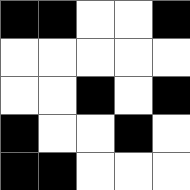[["black", "black", "white", "white", "black"], ["white", "white", "white", "white", "white"], ["white", "white", "black", "white", "black"], ["black", "white", "white", "black", "white"], ["black", "black", "white", "white", "white"]]